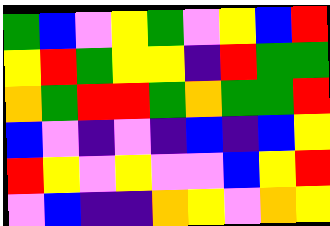[["green", "blue", "violet", "yellow", "green", "violet", "yellow", "blue", "red"], ["yellow", "red", "green", "yellow", "yellow", "indigo", "red", "green", "green"], ["orange", "green", "red", "red", "green", "orange", "green", "green", "red"], ["blue", "violet", "indigo", "violet", "indigo", "blue", "indigo", "blue", "yellow"], ["red", "yellow", "violet", "yellow", "violet", "violet", "blue", "yellow", "red"], ["violet", "blue", "indigo", "indigo", "orange", "yellow", "violet", "orange", "yellow"]]